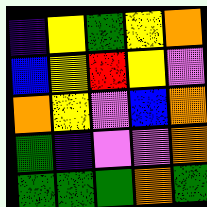[["indigo", "yellow", "green", "yellow", "orange"], ["blue", "yellow", "red", "yellow", "violet"], ["orange", "yellow", "violet", "blue", "orange"], ["green", "indigo", "violet", "violet", "orange"], ["green", "green", "green", "orange", "green"]]